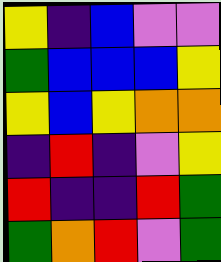[["yellow", "indigo", "blue", "violet", "violet"], ["green", "blue", "blue", "blue", "yellow"], ["yellow", "blue", "yellow", "orange", "orange"], ["indigo", "red", "indigo", "violet", "yellow"], ["red", "indigo", "indigo", "red", "green"], ["green", "orange", "red", "violet", "green"]]